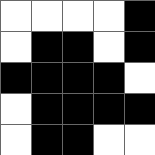[["white", "white", "white", "white", "black"], ["white", "black", "black", "white", "black"], ["black", "black", "black", "black", "white"], ["white", "black", "black", "black", "black"], ["white", "black", "black", "white", "white"]]